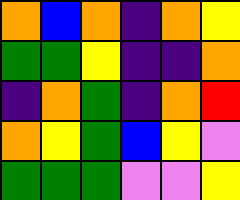[["orange", "blue", "orange", "indigo", "orange", "yellow"], ["green", "green", "yellow", "indigo", "indigo", "orange"], ["indigo", "orange", "green", "indigo", "orange", "red"], ["orange", "yellow", "green", "blue", "yellow", "violet"], ["green", "green", "green", "violet", "violet", "yellow"]]